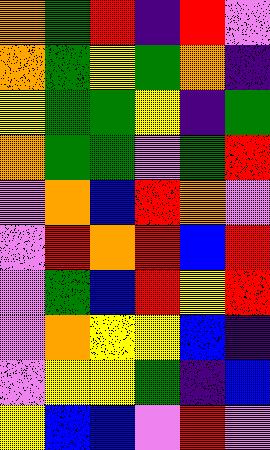[["orange", "green", "red", "indigo", "red", "violet"], ["orange", "green", "yellow", "green", "orange", "indigo"], ["yellow", "green", "green", "yellow", "indigo", "green"], ["orange", "green", "green", "violet", "green", "red"], ["violet", "orange", "blue", "red", "orange", "violet"], ["violet", "red", "orange", "red", "blue", "red"], ["violet", "green", "blue", "red", "yellow", "red"], ["violet", "orange", "yellow", "yellow", "blue", "indigo"], ["violet", "yellow", "yellow", "green", "indigo", "blue"], ["yellow", "blue", "blue", "violet", "red", "violet"]]